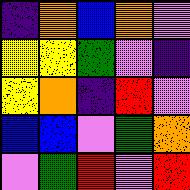[["indigo", "orange", "blue", "orange", "violet"], ["yellow", "yellow", "green", "violet", "indigo"], ["yellow", "orange", "indigo", "red", "violet"], ["blue", "blue", "violet", "green", "orange"], ["violet", "green", "red", "violet", "red"]]